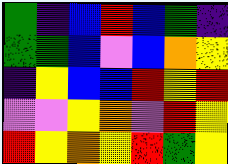[["green", "indigo", "blue", "red", "blue", "green", "indigo"], ["green", "green", "blue", "violet", "blue", "orange", "yellow"], ["indigo", "yellow", "blue", "blue", "red", "yellow", "red"], ["violet", "violet", "yellow", "orange", "violet", "red", "yellow"], ["red", "yellow", "orange", "yellow", "red", "green", "yellow"]]